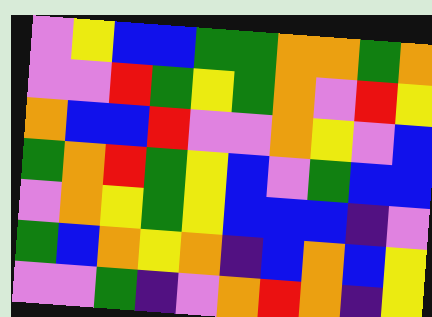[["violet", "yellow", "blue", "blue", "green", "green", "orange", "orange", "green", "orange"], ["violet", "violet", "red", "green", "yellow", "green", "orange", "violet", "red", "yellow"], ["orange", "blue", "blue", "red", "violet", "violet", "orange", "yellow", "violet", "blue"], ["green", "orange", "red", "green", "yellow", "blue", "violet", "green", "blue", "blue"], ["violet", "orange", "yellow", "green", "yellow", "blue", "blue", "blue", "indigo", "violet"], ["green", "blue", "orange", "yellow", "orange", "indigo", "blue", "orange", "blue", "yellow"], ["violet", "violet", "green", "indigo", "violet", "orange", "red", "orange", "indigo", "yellow"]]